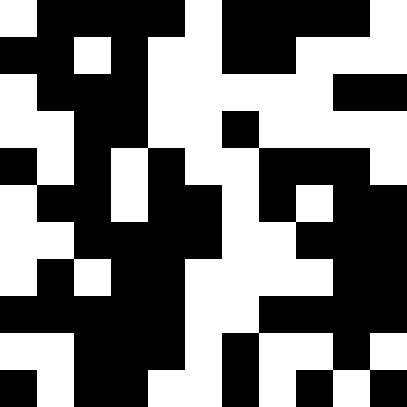[["white", "black", "black", "black", "black", "white", "black", "black", "black", "black", "white"], ["black", "black", "white", "black", "white", "white", "black", "black", "white", "white", "white"], ["white", "black", "black", "black", "white", "white", "white", "white", "white", "black", "black"], ["white", "white", "black", "black", "white", "white", "black", "white", "white", "white", "white"], ["black", "white", "black", "white", "black", "white", "white", "black", "black", "black", "white"], ["white", "black", "black", "white", "black", "black", "white", "black", "white", "black", "black"], ["white", "white", "black", "black", "black", "black", "white", "white", "black", "black", "black"], ["white", "black", "white", "black", "black", "white", "white", "white", "white", "black", "black"], ["black", "black", "black", "black", "black", "white", "white", "black", "black", "black", "black"], ["white", "white", "black", "black", "black", "white", "black", "white", "white", "black", "white"], ["black", "white", "black", "black", "white", "white", "black", "white", "black", "white", "black"]]